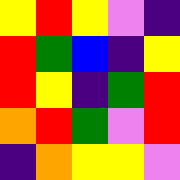[["yellow", "red", "yellow", "violet", "indigo"], ["red", "green", "blue", "indigo", "yellow"], ["red", "yellow", "indigo", "green", "red"], ["orange", "red", "green", "violet", "red"], ["indigo", "orange", "yellow", "yellow", "violet"]]